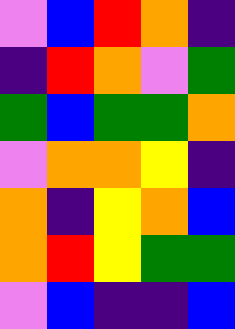[["violet", "blue", "red", "orange", "indigo"], ["indigo", "red", "orange", "violet", "green"], ["green", "blue", "green", "green", "orange"], ["violet", "orange", "orange", "yellow", "indigo"], ["orange", "indigo", "yellow", "orange", "blue"], ["orange", "red", "yellow", "green", "green"], ["violet", "blue", "indigo", "indigo", "blue"]]